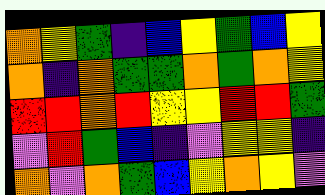[["orange", "yellow", "green", "indigo", "blue", "yellow", "green", "blue", "yellow"], ["orange", "indigo", "orange", "green", "green", "orange", "green", "orange", "yellow"], ["red", "red", "orange", "red", "yellow", "yellow", "red", "red", "green"], ["violet", "red", "green", "blue", "indigo", "violet", "yellow", "yellow", "indigo"], ["orange", "violet", "orange", "green", "blue", "yellow", "orange", "yellow", "violet"]]